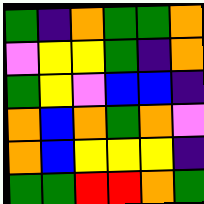[["green", "indigo", "orange", "green", "green", "orange"], ["violet", "yellow", "yellow", "green", "indigo", "orange"], ["green", "yellow", "violet", "blue", "blue", "indigo"], ["orange", "blue", "orange", "green", "orange", "violet"], ["orange", "blue", "yellow", "yellow", "yellow", "indigo"], ["green", "green", "red", "red", "orange", "green"]]